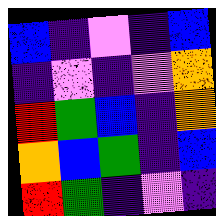[["blue", "indigo", "violet", "indigo", "blue"], ["indigo", "violet", "indigo", "violet", "orange"], ["red", "green", "blue", "indigo", "orange"], ["orange", "blue", "green", "indigo", "blue"], ["red", "green", "indigo", "violet", "indigo"]]